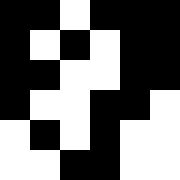[["black", "black", "white", "black", "black", "black"], ["black", "white", "black", "white", "black", "black"], ["black", "black", "white", "white", "black", "black"], ["black", "white", "white", "black", "black", "white"], ["white", "black", "white", "black", "white", "white"], ["white", "white", "black", "black", "white", "white"]]